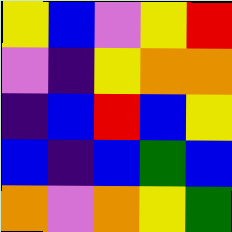[["yellow", "blue", "violet", "yellow", "red"], ["violet", "indigo", "yellow", "orange", "orange"], ["indigo", "blue", "red", "blue", "yellow"], ["blue", "indigo", "blue", "green", "blue"], ["orange", "violet", "orange", "yellow", "green"]]